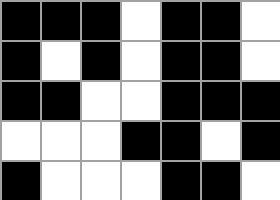[["black", "black", "black", "white", "black", "black", "white"], ["black", "white", "black", "white", "black", "black", "white"], ["black", "black", "white", "white", "black", "black", "black"], ["white", "white", "white", "black", "black", "white", "black"], ["black", "white", "white", "white", "black", "black", "white"]]